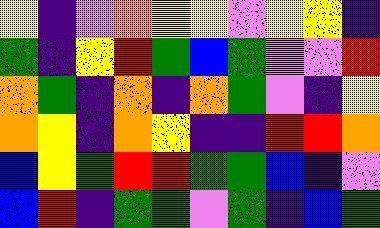[["yellow", "indigo", "violet", "orange", "yellow", "yellow", "violet", "yellow", "yellow", "indigo"], ["green", "indigo", "yellow", "red", "green", "blue", "green", "violet", "violet", "red"], ["orange", "green", "indigo", "orange", "indigo", "orange", "green", "violet", "indigo", "yellow"], ["orange", "yellow", "indigo", "orange", "yellow", "indigo", "indigo", "red", "red", "orange"], ["blue", "yellow", "green", "red", "red", "green", "green", "blue", "indigo", "violet"], ["blue", "red", "indigo", "green", "green", "violet", "green", "indigo", "blue", "green"]]